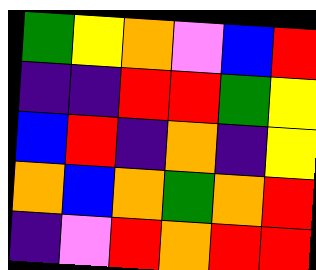[["green", "yellow", "orange", "violet", "blue", "red"], ["indigo", "indigo", "red", "red", "green", "yellow"], ["blue", "red", "indigo", "orange", "indigo", "yellow"], ["orange", "blue", "orange", "green", "orange", "red"], ["indigo", "violet", "red", "orange", "red", "red"]]